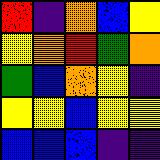[["red", "indigo", "orange", "blue", "yellow"], ["yellow", "orange", "red", "green", "orange"], ["green", "blue", "orange", "yellow", "indigo"], ["yellow", "yellow", "blue", "yellow", "yellow"], ["blue", "blue", "blue", "indigo", "indigo"]]